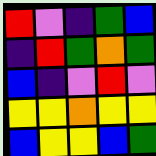[["red", "violet", "indigo", "green", "blue"], ["indigo", "red", "green", "orange", "green"], ["blue", "indigo", "violet", "red", "violet"], ["yellow", "yellow", "orange", "yellow", "yellow"], ["blue", "yellow", "yellow", "blue", "green"]]